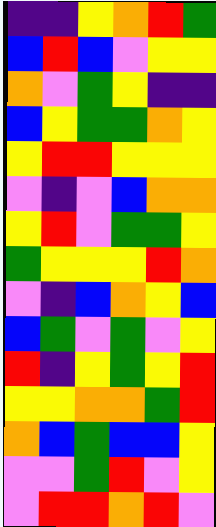[["indigo", "indigo", "yellow", "orange", "red", "green"], ["blue", "red", "blue", "violet", "yellow", "yellow"], ["orange", "violet", "green", "yellow", "indigo", "indigo"], ["blue", "yellow", "green", "green", "orange", "yellow"], ["yellow", "red", "red", "yellow", "yellow", "yellow"], ["violet", "indigo", "violet", "blue", "orange", "orange"], ["yellow", "red", "violet", "green", "green", "yellow"], ["green", "yellow", "yellow", "yellow", "red", "orange"], ["violet", "indigo", "blue", "orange", "yellow", "blue"], ["blue", "green", "violet", "green", "violet", "yellow"], ["red", "indigo", "yellow", "green", "yellow", "red"], ["yellow", "yellow", "orange", "orange", "green", "red"], ["orange", "blue", "green", "blue", "blue", "yellow"], ["violet", "violet", "green", "red", "violet", "yellow"], ["violet", "red", "red", "orange", "red", "violet"]]